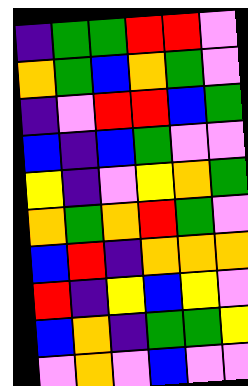[["indigo", "green", "green", "red", "red", "violet"], ["orange", "green", "blue", "orange", "green", "violet"], ["indigo", "violet", "red", "red", "blue", "green"], ["blue", "indigo", "blue", "green", "violet", "violet"], ["yellow", "indigo", "violet", "yellow", "orange", "green"], ["orange", "green", "orange", "red", "green", "violet"], ["blue", "red", "indigo", "orange", "orange", "orange"], ["red", "indigo", "yellow", "blue", "yellow", "violet"], ["blue", "orange", "indigo", "green", "green", "yellow"], ["violet", "orange", "violet", "blue", "violet", "violet"]]